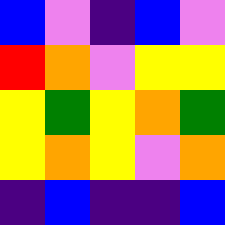[["blue", "violet", "indigo", "blue", "violet"], ["red", "orange", "violet", "yellow", "yellow"], ["yellow", "green", "yellow", "orange", "green"], ["yellow", "orange", "yellow", "violet", "orange"], ["indigo", "blue", "indigo", "indigo", "blue"]]